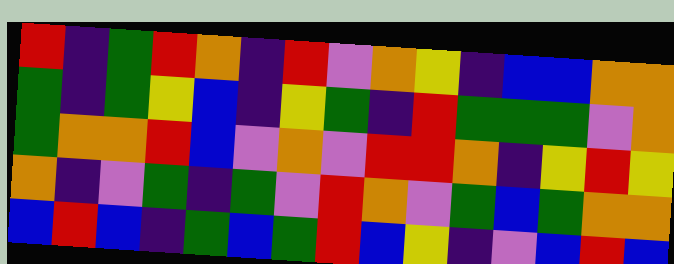[["red", "indigo", "green", "red", "orange", "indigo", "red", "violet", "orange", "yellow", "indigo", "blue", "blue", "orange", "orange"], ["green", "indigo", "green", "yellow", "blue", "indigo", "yellow", "green", "indigo", "red", "green", "green", "green", "violet", "orange"], ["green", "orange", "orange", "red", "blue", "violet", "orange", "violet", "red", "red", "orange", "indigo", "yellow", "red", "yellow"], ["orange", "indigo", "violet", "green", "indigo", "green", "violet", "red", "orange", "violet", "green", "blue", "green", "orange", "orange"], ["blue", "red", "blue", "indigo", "green", "blue", "green", "red", "blue", "yellow", "indigo", "violet", "blue", "red", "blue"]]